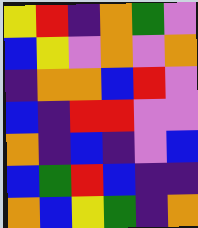[["yellow", "red", "indigo", "orange", "green", "violet"], ["blue", "yellow", "violet", "orange", "violet", "orange"], ["indigo", "orange", "orange", "blue", "red", "violet"], ["blue", "indigo", "red", "red", "violet", "violet"], ["orange", "indigo", "blue", "indigo", "violet", "blue"], ["blue", "green", "red", "blue", "indigo", "indigo"], ["orange", "blue", "yellow", "green", "indigo", "orange"]]